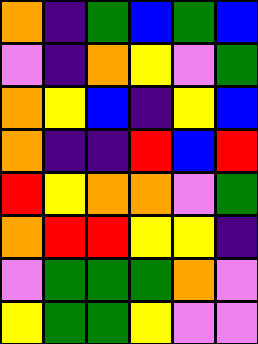[["orange", "indigo", "green", "blue", "green", "blue"], ["violet", "indigo", "orange", "yellow", "violet", "green"], ["orange", "yellow", "blue", "indigo", "yellow", "blue"], ["orange", "indigo", "indigo", "red", "blue", "red"], ["red", "yellow", "orange", "orange", "violet", "green"], ["orange", "red", "red", "yellow", "yellow", "indigo"], ["violet", "green", "green", "green", "orange", "violet"], ["yellow", "green", "green", "yellow", "violet", "violet"]]